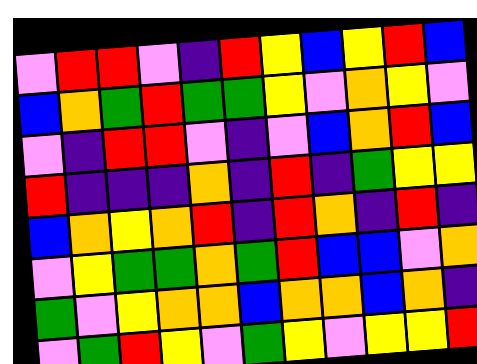[["violet", "red", "red", "violet", "indigo", "red", "yellow", "blue", "yellow", "red", "blue"], ["blue", "orange", "green", "red", "green", "green", "yellow", "violet", "orange", "yellow", "violet"], ["violet", "indigo", "red", "red", "violet", "indigo", "violet", "blue", "orange", "red", "blue"], ["red", "indigo", "indigo", "indigo", "orange", "indigo", "red", "indigo", "green", "yellow", "yellow"], ["blue", "orange", "yellow", "orange", "red", "indigo", "red", "orange", "indigo", "red", "indigo"], ["violet", "yellow", "green", "green", "orange", "green", "red", "blue", "blue", "violet", "orange"], ["green", "violet", "yellow", "orange", "orange", "blue", "orange", "orange", "blue", "orange", "indigo"], ["violet", "green", "red", "yellow", "violet", "green", "yellow", "violet", "yellow", "yellow", "red"]]